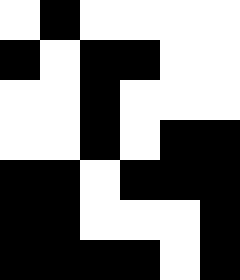[["white", "black", "white", "white", "white", "white"], ["black", "white", "black", "black", "white", "white"], ["white", "white", "black", "white", "white", "white"], ["white", "white", "black", "white", "black", "black"], ["black", "black", "white", "black", "black", "black"], ["black", "black", "white", "white", "white", "black"], ["black", "black", "black", "black", "white", "black"]]